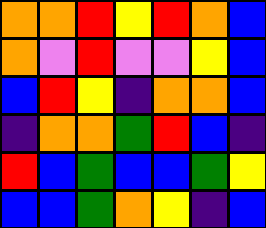[["orange", "orange", "red", "yellow", "red", "orange", "blue"], ["orange", "violet", "red", "violet", "violet", "yellow", "blue"], ["blue", "red", "yellow", "indigo", "orange", "orange", "blue"], ["indigo", "orange", "orange", "green", "red", "blue", "indigo"], ["red", "blue", "green", "blue", "blue", "green", "yellow"], ["blue", "blue", "green", "orange", "yellow", "indigo", "blue"]]